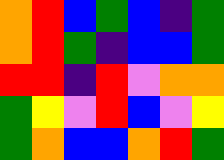[["orange", "red", "blue", "green", "blue", "indigo", "green"], ["orange", "red", "green", "indigo", "blue", "blue", "green"], ["red", "red", "indigo", "red", "violet", "orange", "orange"], ["green", "yellow", "violet", "red", "blue", "violet", "yellow"], ["green", "orange", "blue", "blue", "orange", "red", "green"]]